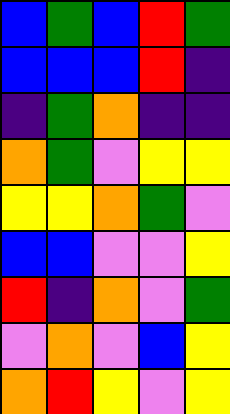[["blue", "green", "blue", "red", "green"], ["blue", "blue", "blue", "red", "indigo"], ["indigo", "green", "orange", "indigo", "indigo"], ["orange", "green", "violet", "yellow", "yellow"], ["yellow", "yellow", "orange", "green", "violet"], ["blue", "blue", "violet", "violet", "yellow"], ["red", "indigo", "orange", "violet", "green"], ["violet", "orange", "violet", "blue", "yellow"], ["orange", "red", "yellow", "violet", "yellow"]]